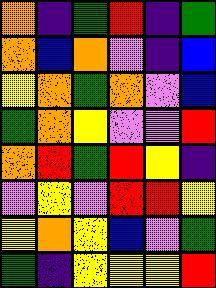[["orange", "indigo", "green", "red", "indigo", "green"], ["orange", "blue", "orange", "violet", "indigo", "blue"], ["yellow", "orange", "green", "orange", "violet", "blue"], ["green", "orange", "yellow", "violet", "violet", "red"], ["orange", "red", "green", "red", "yellow", "indigo"], ["violet", "yellow", "violet", "red", "red", "yellow"], ["yellow", "orange", "yellow", "blue", "violet", "green"], ["green", "indigo", "yellow", "yellow", "yellow", "red"]]